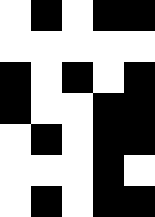[["white", "black", "white", "black", "black"], ["white", "white", "white", "white", "white"], ["black", "white", "black", "white", "black"], ["black", "white", "white", "black", "black"], ["white", "black", "white", "black", "black"], ["white", "white", "white", "black", "white"], ["white", "black", "white", "black", "black"]]